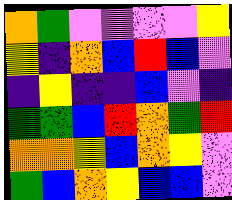[["orange", "green", "violet", "violet", "violet", "violet", "yellow"], ["yellow", "indigo", "orange", "blue", "red", "blue", "violet"], ["indigo", "yellow", "indigo", "indigo", "blue", "violet", "indigo"], ["green", "green", "blue", "red", "orange", "green", "red"], ["orange", "orange", "yellow", "blue", "orange", "yellow", "violet"], ["green", "blue", "orange", "yellow", "blue", "blue", "violet"]]